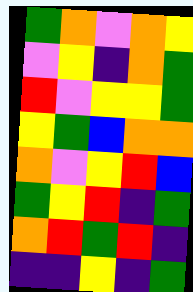[["green", "orange", "violet", "orange", "yellow"], ["violet", "yellow", "indigo", "orange", "green"], ["red", "violet", "yellow", "yellow", "green"], ["yellow", "green", "blue", "orange", "orange"], ["orange", "violet", "yellow", "red", "blue"], ["green", "yellow", "red", "indigo", "green"], ["orange", "red", "green", "red", "indigo"], ["indigo", "indigo", "yellow", "indigo", "green"]]